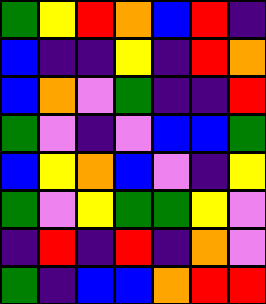[["green", "yellow", "red", "orange", "blue", "red", "indigo"], ["blue", "indigo", "indigo", "yellow", "indigo", "red", "orange"], ["blue", "orange", "violet", "green", "indigo", "indigo", "red"], ["green", "violet", "indigo", "violet", "blue", "blue", "green"], ["blue", "yellow", "orange", "blue", "violet", "indigo", "yellow"], ["green", "violet", "yellow", "green", "green", "yellow", "violet"], ["indigo", "red", "indigo", "red", "indigo", "orange", "violet"], ["green", "indigo", "blue", "blue", "orange", "red", "red"]]